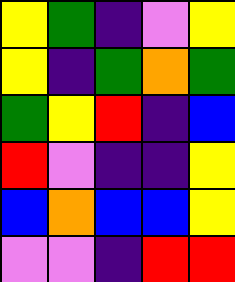[["yellow", "green", "indigo", "violet", "yellow"], ["yellow", "indigo", "green", "orange", "green"], ["green", "yellow", "red", "indigo", "blue"], ["red", "violet", "indigo", "indigo", "yellow"], ["blue", "orange", "blue", "blue", "yellow"], ["violet", "violet", "indigo", "red", "red"]]